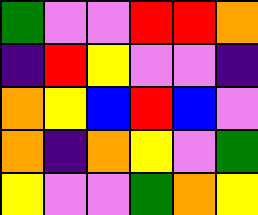[["green", "violet", "violet", "red", "red", "orange"], ["indigo", "red", "yellow", "violet", "violet", "indigo"], ["orange", "yellow", "blue", "red", "blue", "violet"], ["orange", "indigo", "orange", "yellow", "violet", "green"], ["yellow", "violet", "violet", "green", "orange", "yellow"]]